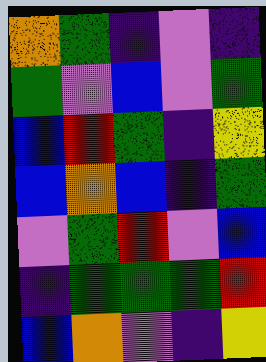[["orange", "green", "indigo", "violet", "indigo"], ["green", "violet", "blue", "violet", "green"], ["blue", "red", "green", "indigo", "yellow"], ["blue", "orange", "blue", "indigo", "green"], ["violet", "green", "red", "violet", "blue"], ["indigo", "green", "green", "green", "red"], ["blue", "orange", "violet", "indigo", "yellow"]]